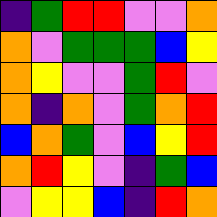[["indigo", "green", "red", "red", "violet", "violet", "orange"], ["orange", "violet", "green", "green", "green", "blue", "yellow"], ["orange", "yellow", "violet", "violet", "green", "red", "violet"], ["orange", "indigo", "orange", "violet", "green", "orange", "red"], ["blue", "orange", "green", "violet", "blue", "yellow", "red"], ["orange", "red", "yellow", "violet", "indigo", "green", "blue"], ["violet", "yellow", "yellow", "blue", "indigo", "red", "orange"]]